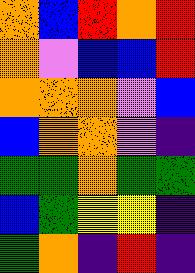[["orange", "blue", "red", "orange", "red"], ["orange", "violet", "blue", "blue", "red"], ["orange", "orange", "orange", "violet", "blue"], ["blue", "orange", "orange", "violet", "indigo"], ["green", "green", "orange", "green", "green"], ["blue", "green", "yellow", "yellow", "indigo"], ["green", "orange", "indigo", "red", "indigo"]]